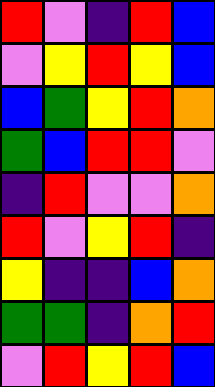[["red", "violet", "indigo", "red", "blue"], ["violet", "yellow", "red", "yellow", "blue"], ["blue", "green", "yellow", "red", "orange"], ["green", "blue", "red", "red", "violet"], ["indigo", "red", "violet", "violet", "orange"], ["red", "violet", "yellow", "red", "indigo"], ["yellow", "indigo", "indigo", "blue", "orange"], ["green", "green", "indigo", "orange", "red"], ["violet", "red", "yellow", "red", "blue"]]